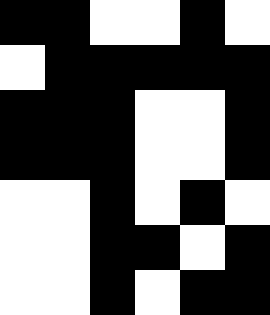[["black", "black", "white", "white", "black", "white"], ["white", "black", "black", "black", "black", "black"], ["black", "black", "black", "white", "white", "black"], ["black", "black", "black", "white", "white", "black"], ["white", "white", "black", "white", "black", "white"], ["white", "white", "black", "black", "white", "black"], ["white", "white", "black", "white", "black", "black"]]